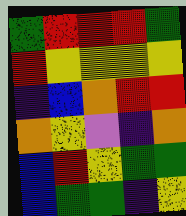[["green", "red", "red", "red", "green"], ["red", "yellow", "yellow", "yellow", "yellow"], ["indigo", "blue", "orange", "red", "red"], ["orange", "yellow", "violet", "indigo", "orange"], ["blue", "red", "yellow", "green", "green"], ["blue", "green", "green", "indigo", "yellow"]]